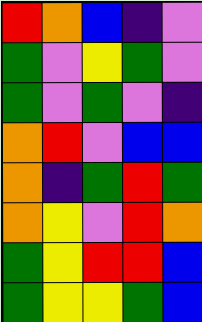[["red", "orange", "blue", "indigo", "violet"], ["green", "violet", "yellow", "green", "violet"], ["green", "violet", "green", "violet", "indigo"], ["orange", "red", "violet", "blue", "blue"], ["orange", "indigo", "green", "red", "green"], ["orange", "yellow", "violet", "red", "orange"], ["green", "yellow", "red", "red", "blue"], ["green", "yellow", "yellow", "green", "blue"]]